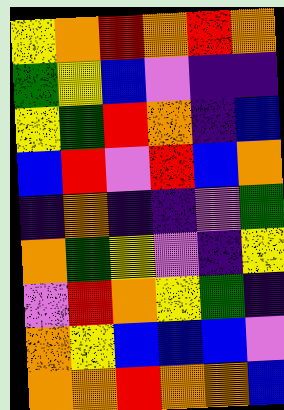[["yellow", "orange", "red", "orange", "red", "orange"], ["green", "yellow", "blue", "violet", "indigo", "indigo"], ["yellow", "green", "red", "orange", "indigo", "blue"], ["blue", "red", "violet", "red", "blue", "orange"], ["indigo", "orange", "indigo", "indigo", "violet", "green"], ["orange", "green", "yellow", "violet", "indigo", "yellow"], ["violet", "red", "orange", "yellow", "green", "indigo"], ["orange", "yellow", "blue", "blue", "blue", "violet"], ["orange", "orange", "red", "orange", "orange", "blue"]]